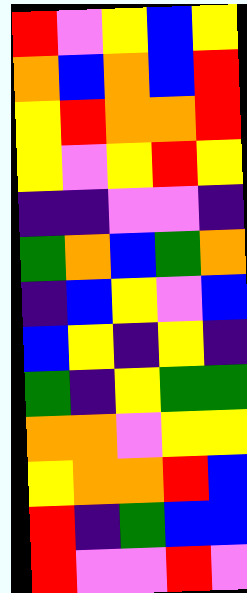[["red", "violet", "yellow", "blue", "yellow"], ["orange", "blue", "orange", "blue", "red"], ["yellow", "red", "orange", "orange", "red"], ["yellow", "violet", "yellow", "red", "yellow"], ["indigo", "indigo", "violet", "violet", "indigo"], ["green", "orange", "blue", "green", "orange"], ["indigo", "blue", "yellow", "violet", "blue"], ["blue", "yellow", "indigo", "yellow", "indigo"], ["green", "indigo", "yellow", "green", "green"], ["orange", "orange", "violet", "yellow", "yellow"], ["yellow", "orange", "orange", "red", "blue"], ["red", "indigo", "green", "blue", "blue"], ["red", "violet", "violet", "red", "violet"]]